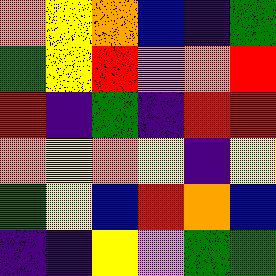[["orange", "yellow", "orange", "blue", "indigo", "green"], ["green", "yellow", "red", "violet", "orange", "red"], ["red", "indigo", "green", "indigo", "red", "red"], ["orange", "yellow", "orange", "yellow", "indigo", "yellow"], ["green", "yellow", "blue", "red", "orange", "blue"], ["indigo", "indigo", "yellow", "violet", "green", "green"]]